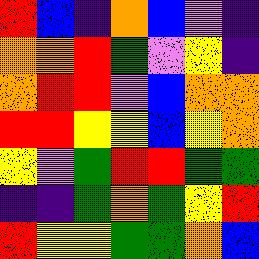[["red", "blue", "indigo", "orange", "blue", "violet", "indigo"], ["orange", "orange", "red", "green", "violet", "yellow", "indigo"], ["orange", "red", "red", "violet", "blue", "orange", "orange"], ["red", "red", "yellow", "yellow", "blue", "yellow", "orange"], ["yellow", "violet", "green", "red", "red", "green", "green"], ["indigo", "indigo", "green", "orange", "green", "yellow", "red"], ["red", "yellow", "yellow", "green", "green", "orange", "blue"]]